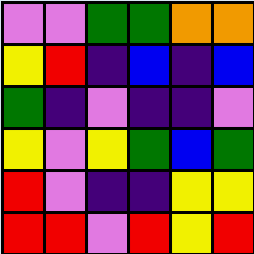[["violet", "violet", "green", "green", "orange", "orange"], ["yellow", "red", "indigo", "blue", "indigo", "blue"], ["green", "indigo", "violet", "indigo", "indigo", "violet"], ["yellow", "violet", "yellow", "green", "blue", "green"], ["red", "violet", "indigo", "indigo", "yellow", "yellow"], ["red", "red", "violet", "red", "yellow", "red"]]